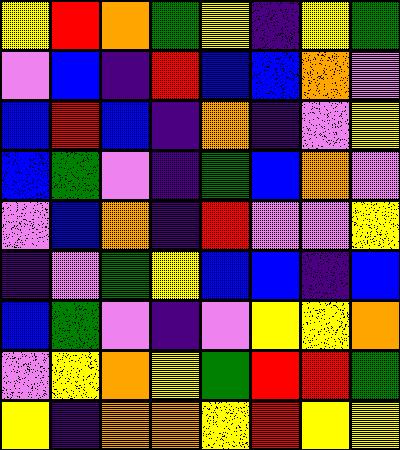[["yellow", "red", "orange", "green", "yellow", "indigo", "yellow", "green"], ["violet", "blue", "indigo", "red", "blue", "blue", "orange", "violet"], ["blue", "red", "blue", "indigo", "orange", "indigo", "violet", "yellow"], ["blue", "green", "violet", "indigo", "green", "blue", "orange", "violet"], ["violet", "blue", "orange", "indigo", "red", "violet", "violet", "yellow"], ["indigo", "violet", "green", "yellow", "blue", "blue", "indigo", "blue"], ["blue", "green", "violet", "indigo", "violet", "yellow", "yellow", "orange"], ["violet", "yellow", "orange", "yellow", "green", "red", "red", "green"], ["yellow", "indigo", "orange", "orange", "yellow", "red", "yellow", "yellow"]]